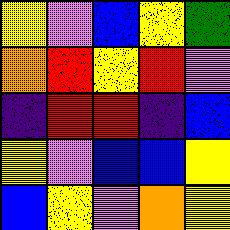[["yellow", "violet", "blue", "yellow", "green"], ["orange", "red", "yellow", "red", "violet"], ["indigo", "red", "red", "indigo", "blue"], ["yellow", "violet", "blue", "blue", "yellow"], ["blue", "yellow", "violet", "orange", "yellow"]]